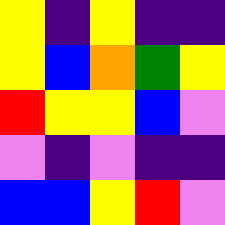[["yellow", "indigo", "yellow", "indigo", "indigo"], ["yellow", "blue", "orange", "green", "yellow"], ["red", "yellow", "yellow", "blue", "violet"], ["violet", "indigo", "violet", "indigo", "indigo"], ["blue", "blue", "yellow", "red", "violet"]]